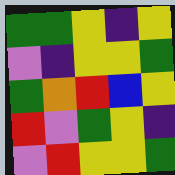[["green", "green", "yellow", "indigo", "yellow"], ["violet", "indigo", "yellow", "yellow", "green"], ["green", "orange", "red", "blue", "yellow"], ["red", "violet", "green", "yellow", "indigo"], ["violet", "red", "yellow", "yellow", "green"]]